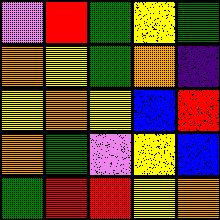[["violet", "red", "green", "yellow", "green"], ["orange", "yellow", "green", "orange", "indigo"], ["yellow", "orange", "yellow", "blue", "red"], ["orange", "green", "violet", "yellow", "blue"], ["green", "red", "red", "yellow", "orange"]]